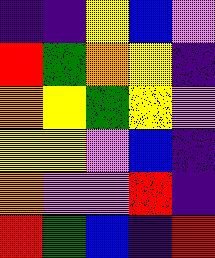[["indigo", "indigo", "yellow", "blue", "violet"], ["red", "green", "orange", "yellow", "indigo"], ["orange", "yellow", "green", "yellow", "violet"], ["yellow", "yellow", "violet", "blue", "indigo"], ["orange", "violet", "violet", "red", "indigo"], ["red", "green", "blue", "indigo", "red"]]